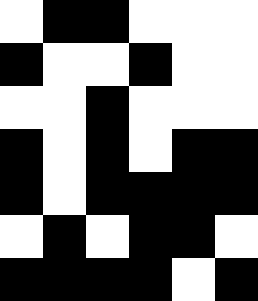[["white", "black", "black", "white", "white", "white"], ["black", "white", "white", "black", "white", "white"], ["white", "white", "black", "white", "white", "white"], ["black", "white", "black", "white", "black", "black"], ["black", "white", "black", "black", "black", "black"], ["white", "black", "white", "black", "black", "white"], ["black", "black", "black", "black", "white", "black"]]